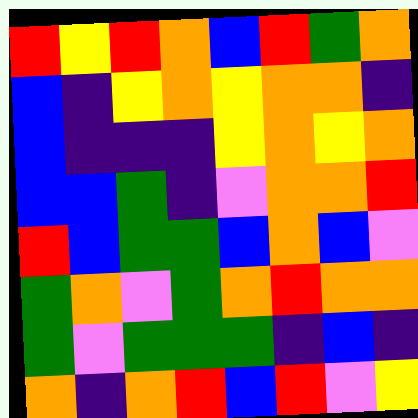[["red", "yellow", "red", "orange", "blue", "red", "green", "orange"], ["blue", "indigo", "yellow", "orange", "yellow", "orange", "orange", "indigo"], ["blue", "indigo", "indigo", "indigo", "yellow", "orange", "yellow", "orange"], ["blue", "blue", "green", "indigo", "violet", "orange", "orange", "red"], ["red", "blue", "green", "green", "blue", "orange", "blue", "violet"], ["green", "orange", "violet", "green", "orange", "red", "orange", "orange"], ["green", "violet", "green", "green", "green", "indigo", "blue", "indigo"], ["orange", "indigo", "orange", "red", "blue", "red", "violet", "yellow"]]